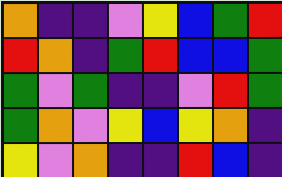[["orange", "indigo", "indigo", "violet", "yellow", "blue", "green", "red"], ["red", "orange", "indigo", "green", "red", "blue", "blue", "green"], ["green", "violet", "green", "indigo", "indigo", "violet", "red", "green"], ["green", "orange", "violet", "yellow", "blue", "yellow", "orange", "indigo"], ["yellow", "violet", "orange", "indigo", "indigo", "red", "blue", "indigo"]]